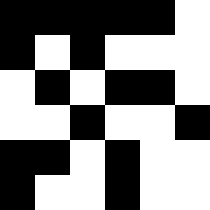[["black", "black", "black", "black", "black", "white"], ["black", "white", "black", "white", "white", "white"], ["white", "black", "white", "black", "black", "white"], ["white", "white", "black", "white", "white", "black"], ["black", "black", "white", "black", "white", "white"], ["black", "white", "white", "black", "white", "white"]]